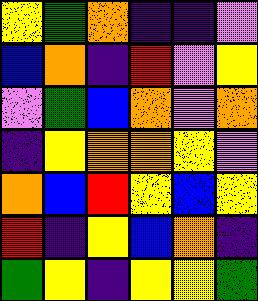[["yellow", "green", "orange", "indigo", "indigo", "violet"], ["blue", "orange", "indigo", "red", "violet", "yellow"], ["violet", "green", "blue", "orange", "violet", "orange"], ["indigo", "yellow", "orange", "orange", "yellow", "violet"], ["orange", "blue", "red", "yellow", "blue", "yellow"], ["red", "indigo", "yellow", "blue", "orange", "indigo"], ["green", "yellow", "indigo", "yellow", "yellow", "green"]]